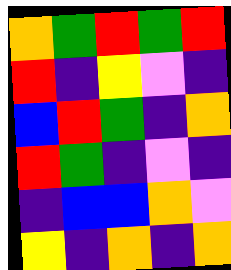[["orange", "green", "red", "green", "red"], ["red", "indigo", "yellow", "violet", "indigo"], ["blue", "red", "green", "indigo", "orange"], ["red", "green", "indigo", "violet", "indigo"], ["indigo", "blue", "blue", "orange", "violet"], ["yellow", "indigo", "orange", "indigo", "orange"]]